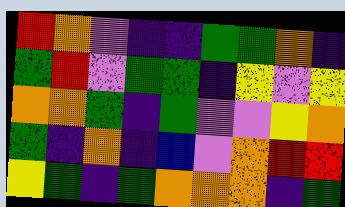[["red", "orange", "violet", "indigo", "indigo", "green", "green", "orange", "indigo"], ["green", "red", "violet", "green", "green", "indigo", "yellow", "violet", "yellow"], ["orange", "orange", "green", "indigo", "green", "violet", "violet", "yellow", "orange"], ["green", "indigo", "orange", "indigo", "blue", "violet", "orange", "red", "red"], ["yellow", "green", "indigo", "green", "orange", "orange", "orange", "indigo", "green"]]